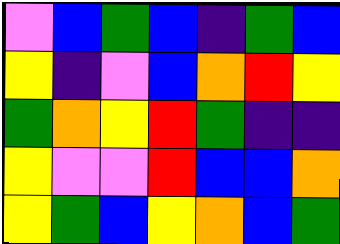[["violet", "blue", "green", "blue", "indigo", "green", "blue"], ["yellow", "indigo", "violet", "blue", "orange", "red", "yellow"], ["green", "orange", "yellow", "red", "green", "indigo", "indigo"], ["yellow", "violet", "violet", "red", "blue", "blue", "orange"], ["yellow", "green", "blue", "yellow", "orange", "blue", "green"]]